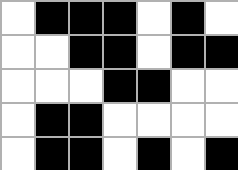[["white", "black", "black", "black", "white", "black", "white"], ["white", "white", "black", "black", "white", "black", "black"], ["white", "white", "white", "black", "black", "white", "white"], ["white", "black", "black", "white", "white", "white", "white"], ["white", "black", "black", "white", "black", "white", "black"]]